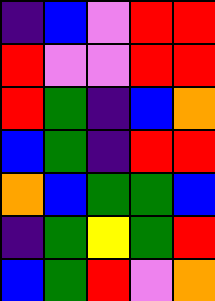[["indigo", "blue", "violet", "red", "red"], ["red", "violet", "violet", "red", "red"], ["red", "green", "indigo", "blue", "orange"], ["blue", "green", "indigo", "red", "red"], ["orange", "blue", "green", "green", "blue"], ["indigo", "green", "yellow", "green", "red"], ["blue", "green", "red", "violet", "orange"]]